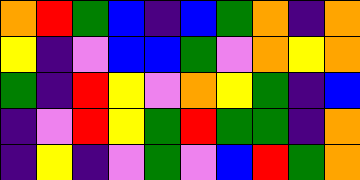[["orange", "red", "green", "blue", "indigo", "blue", "green", "orange", "indigo", "orange"], ["yellow", "indigo", "violet", "blue", "blue", "green", "violet", "orange", "yellow", "orange"], ["green", "indigo", "red", "yellow", "violet", "orange", "yellow", "green", "indigo", "blue"], ["indigo", "violet", "red", "yellow", "green", "red", "green", "green", "indigo", "orange"], ["indigo", "yellow", "indigo", "violet", "green", "violet", "blue", "red", "green", "orange"]]